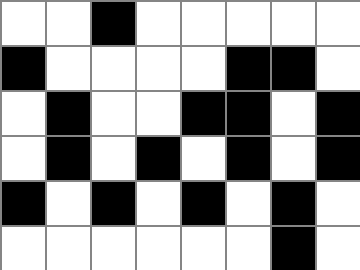[["white", "white", "black", "white", "white", "white", "white", "white"], ["black", "white", "white", "white", "white", "black", "black", "white"], ["white", "black", "white", "white", "black", "black", "white", "black"], ["white", "black", "white", "black", "white", "black", "white", "black"], ["black", "white", "black", "white", "black", "white", "black", "white"], ["white", "white", "white", "white", "white", "white", "black", "white"]]